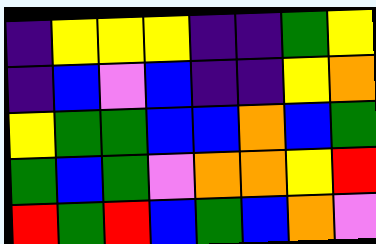[["indigo", "yellow", "yellow", "yellow", "indigo", "indigo", "green", "yellow"], ["indigo", "blue", "violet", "blue", "indigo", "indigo", "yellow", "orange"], ["yellow", "green", "green", "blue", "blue", "orange", "blue", "green"], ["green", "blue", "green", "violet", "orange", "orange", "yellow", "red"], ["red", "green", "red", "blue", "green", "blue", "orange", "violet"]]